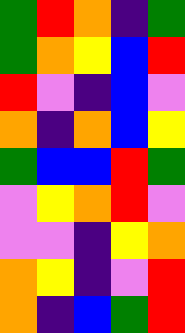[["green", "red", "orange", "indigo", "green"], ["green", "orange", "yellow", "blue", "red"], ["red", "violet", "indigo", "blue", "violet"], ["orange", "indigo", "orange", "blue", "yellow"], ["green", "blue", "blue", "red", "green"], ["violet", "yellow", "orange", "red", "violet"], ["violet", "violet", "indigo", "yellow", "orange"], ["orange", "yellow", "indigo", "violet", "red"], ["orange", "indigo", "blue", "green", "red"]]